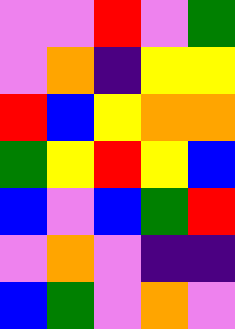[["violet", "violet", "red", "violet", "green"], ["violet", "orange", "indigo", "yellow", "yellow"], ["red", "blue", "yellow", "orange", "orange"], ["green", "yellow", "red", "yellow", "blue"], ["blue", "violet", "blue", "green", "red"], ["violet", "orange", "violet", "indigo", "indigo"], ["blue", "green", "violet", "orange", "violet"]]